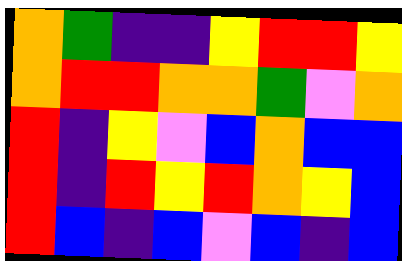[["orange", "green", "indigo", "indigo", "yellow", "red", "red", "yellow"], ["orange", "red", "red", "orange", "orange", "green", "violet", "orange"], ["red", "indigo", "yellow", "violet", "blue", "orange", "blue", "blue"], ["red", "indigo", "red", "yellow", "red", "orange", "yellow", "blue"], ["red", "blue", "indigo", "blue", "violet", "blue", "indigo", "blue"]]